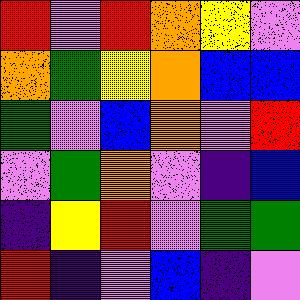[["red", "violet", "red", "orange", "yellow", "violet"], ["orange", "green", "yellow", "orange", "blue", "blue"], ["green", "violet", "blue", "orange", "violet", "red"], ["violet", "green", "orange", "violet", "indigo", "blue"], ["indigo", "yellow", "red", "violet", "green", "green"], ["red", "indigo", "violet", "blue", "indigo", "violet"]]